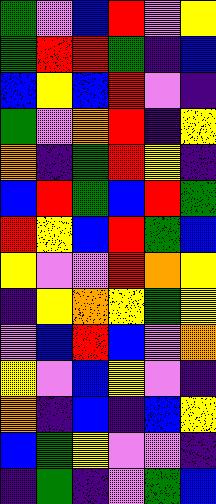[["green", "violet", "blue", "red", "violet", "yellow"], ["green", "red", "red", "green", "indigo", "blue"], ["blue", "yellow", "blue", "red", "violet", "indigo"], ["green", "violet", "orange", "red", "indigo", "yellow"], ["orange", "indigo", "green", "red", "yellow", "indigo"], ["blue", "red", "green", "blue", "red", "green"], ["red", "yellow", "blue", "red", "green", "blue"], ["yellow", "violet", "violet", "red", "orange", "yellow"], ["indigo", "yellow", "orange", "yellow", "green", "yellow"], ["violet", "blue", "red", "blue", "violet", "orange"], ["yellow", "violet", "blue", "yellow", "violet", "indigo"], ["orange", "indigo", "blue", "indigo", "blue", "yellow"], ["blue", "green", "yellow", "violet", "violet", "indigo"], ["indigo", "green", "indigo", "violet", "green", "blue"]]